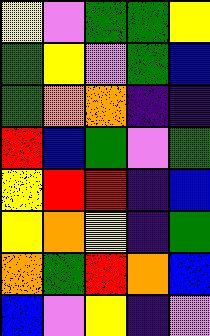[["yellow", "violet", "green", "green", "yellow"], ["green", "yellow", "violet", "green", "blue"], ["green", "orange", "orange", "indigo", "indigo"], ["red", "blue", "green", "violet", "green"], ["yellow", "red", "red", "indigo", "blue"], ["yellow", "orange", "yellow", "indigo", "green"], ["orange", "green", "red", "orange", "blue"], ["blue", "violet", "yellow", "indigo", "violet"]]